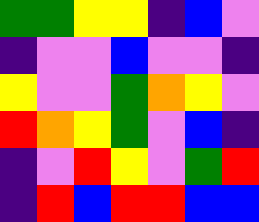[["green", "green", "yellow", "yellow", "indigo", "blue", "violet"], ["indigo", "violet", "violet", "blue", "violet", "violet", "indigo"], ["yellow", "violet", "violet", "green", "orange", "yellow", "violet"], ["red", "orange", "yellow", "green", "violet", "blue", "indigo"], ["indigo", "violet", "red", "yellow", "violet", "green", "red"], ["indigo", "red", "blue", "red", "red", "blue", "blue"]]